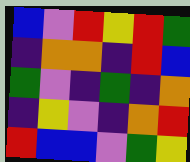[["blue", "violet", "red", "yellow", "red", "green"], ["indigo", "orange", "orange", "indigo", "red", "blue"], ["green", "violet", "indigo", "green", "indigo", "orange"], ["indigo", "yellow", "violet", "indigo", "orange", "red"], ["red", "blue", "blue", "violet", "green", "yellow"]]